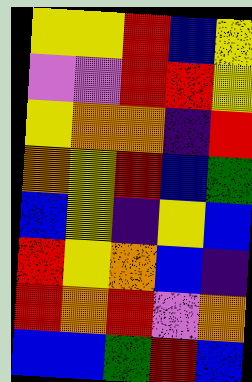[["yellow", "yellow", "red", "blue", "yellow"], ["violet", "violet", "red", "red", "yellow"], ["yellow", "orange", "orange", "indigo", "red"], ["orange", "yellow", "red", "blue", "green"], ["blue", "yellow", "indigo", "yellow", "blue"], ["red", "yellow", "orange", "blue", "indigo"], ["red", "orange", "red", "violet", "orange"], ["blue", "blue", "green", "red", "blue"]]